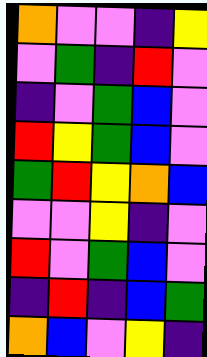[["orange", "violet", "violet", "indigo", "yellow"], ["violet", "green", "indigo", "red", "violet"], ["indigo", "violet", "green", "blue", "violet"], ["red", "yellow", "green", "blue", "violet"], ["green", "red", "yellow", "orange", "blue"], ["violet", "violet", "yellow", "indigo", "violet"], ["red", "violet", "green", "blue", "violet"], ["indigo", "red", "indigo", "blue", "green"], ["orange", "blue", "violet", "yellow", "indigo"]]